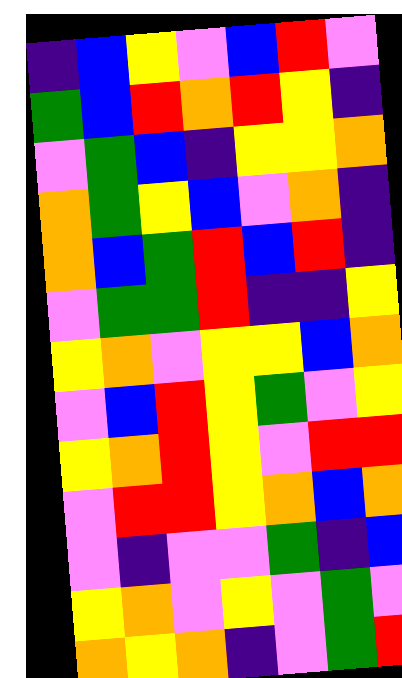[["indigo", "blue", "yellow", "violet", "blue", "red", "violet"], ["green", "blue", "red", "orange", "red", "yellow", "indigo"], ["violet", "green", "blue", "indigo", "yellow", "yellow", "orange"], ["orange", "green", "yellow", "blue", "violet", "orange", "indigo"], ["orange", "blue", "green", "red", "blue", "red", "indigo"], ["violet", "green", "green", "red", "indigo", "indigo", "yellow"], ["yellow", "orange", "violet", "yellow", "yellow", "blue", "orange"], ["violet", "blue", "red", "yellow", "green", "violet", "yellow"], ["yellow", "orange", "red", "yellow", "violet", "red", "red"], ["violet", "red", "red", "yellow", "orange", "blue", "orange"], ["violet", "indigo", "violet", "violet", "green", "indigo", "blue"], ["yellow", "orange", "violet", "yellow", "violet", "green", "violet"], ["orange", "yellow", "orange", "indigo", "violet", "green", "red"]]